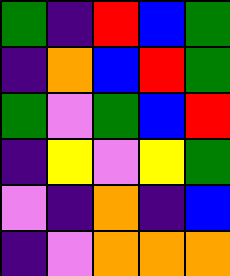[["green", "indigo", "red", "blue", "green"], ["indigo", "orange", "blue", "red", "green"], ["green", "violet", "green", "blue", "red"], ["indigo", "yellow", "violet", "yellow", "green"], ["violet", "indigo", "orange", "indigo", "blue"], ["indigo", "violet", "orange", "orange", "orange"]]